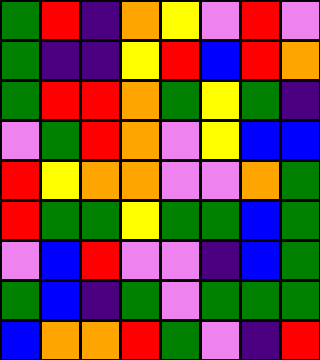[["green", "red", "indigo", "orange", "yellow", "violet", "red", "violet"], ["green", "indigo", "indigo", "yellow", "red", "blue", "red", "orange"], ["green", "red", "red", "orange", "green", "yellow", "green", "indigo"], ["violet", "green", "red", "orange", "violet", "yellow", "blue", "blue"], ["red", "yellow", "orange", "orange", "violet", "violet", "orange", "green"], ["red", "green", "green", "yellow", "green", "green", "blue", "green"], ["violet", "blue", "red", "violet", "violet", "indigo", "blue", "green"], ["green", "blue", "indigo", "green", "violet", "green", "green", "green"], ["blue", "orange", "orange", "red", "green", "violet", "indigo", "red"]]